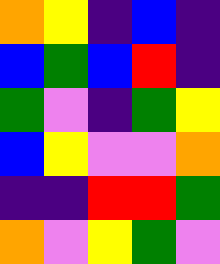[["orange", "yellow", "indigo", "blue", "indigo"], ["blue", "green", "blue", "red", "indigo"], ["green", "violet", "indigo", "green", "yellow"], ["blue", "yellow", "violet", "violet", "orange"], ["indigo", "indigo", "red", "red", "green"], ["orange", "violet", "yellow", "green", "violet"]]